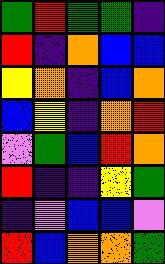[["green", "red", "green", "green", "indigo"], ["red", "indigo", "orange", "blue", "blue"], ["yellow", "orange", "indigo", "blue", "orange"], ["blue", "yellow", "indigo", "orange", "red"], ["violet", "green", "blue", "red", "orange"], ["red", "indigo", "indigo", "yellow", "green"], ["indigo", "violet", "blue", "blue", "violet"], ["red", "blue", "orange", "orange", "green"]]